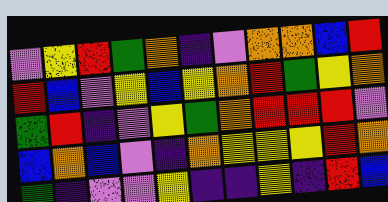[["violet", "yellow", "red", "green", "orange", "indigo", "violet", "orange", "orange", "blue", "red"], ["red", "blue", "violet", "yellow", "blue", "yellow", "orange", "red", "green", "yellow", "orange"], ["green", "red", "indigo", "violet", "yellow", "green", "orange", "red", "red", "red", "violet"], ["blue", "orange", "blue", "violet", "indigo", "orange", "yellow", "yellow", "yellow", "red", "orange"], ["green", "indigo", "violet", "violet", "yellow", "indigo", "indigo", "yellow", "indigo", "red", "blue"]]